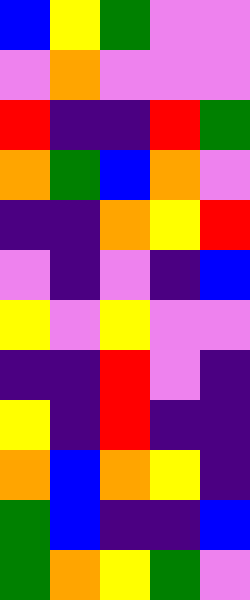[["blue", "yellow", "green", "violet", "violet"], ["violet", "orange", "violet", "violet", "violet"], ["red", "indigo", "indigo", "red", "green"], ["orange", "green", "blue", "orange", "violet"], ["indigo", "indigo", "orange", "yellow", "red"], ["violet", "indigo", "violet", "indigo", "blue"], ["yellow", "violet", "yellow", "violet", "violet"], ["indigo", "indigo", "red", "violet", "indigo"], ["yellow", "indigo", "red", "indigo", "indigo"], ["orange", "blue", "orange", "yellow", "indigo"], ["green", "blue", "indigo", "indigo", "blue"], ["green", "orange", "yellow", "green", "violet"]]